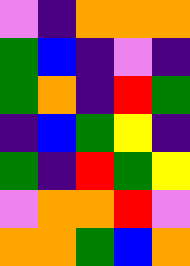[["violet", "indigo", "orange", "orange", "orange"], ["green", "blue", "indigo", "violet", "indigo"], ["green", "orange", "indigo", "red", "green"], ["indigo", "blue", "green", "yellow", "indigo"], ["green", "indigo", "red", "green", "yellow"], ["violet", "orange", "orange", "red", "violet"], ["orange", "orange", "green", "blue", "orange"]]